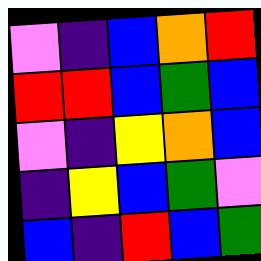[["violet", "indigo", "blue", "orange", "red"], ["red", "red", "blue", "green", "blue"], ["violet", "indigo", "yellow", "orange", "blue"], ["indigo", "yellow", "blue", "green", "violet"], ["blue", "indigo", "red", "blue", "green"]]